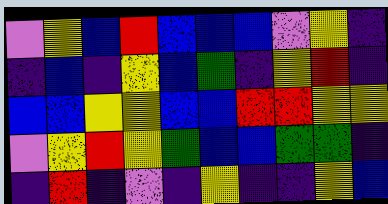[["violet", "yellow", "blue", "red", "blue", "blue", "blue", "violet", "yellow", "indigo"], ["indigo", "blue", "indigo", "yellow", "blue", "green", "indigo", "yellow", "red", "indigo"], ["blue", "blue", "yellow", "yellow", "blue", "blue", "red", "red", "yellow", "yellow"], ["violet", "yellow", "red", "yellow", "green", "blue", "blue", "green", "green", "indigo"], ["indigo", "red", "indigo", "violet", "indigo", "yellow", "indigo", "indigo", "yellow", "blue"]]